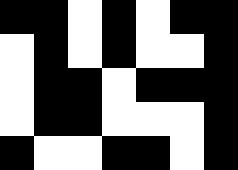[["black", "black", "white", "black", "white", "black", "black"], ["white", "black", "white", "black", "white", "white", "black"], ["white", "black", "black", "white", "black", "black", "black"], ["white", "black", "black", "white", "white", "white", "black"], ["black", "white", "white", "black", "black", "white", "black"]]